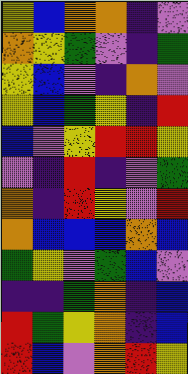[["yellow", "blue", "orange", "orange", "indigo", "violet"], ["orange", "yellow", "green", "violet", "indigo", "green"], ["yellow", "blue", "violet", "indigo", "orange", "violet"], ["yellow", "blue", "green", "yellow", "indigo", "red"], ["blue", "violet", "yellow", "red", "red", "yellow"], ["violet", "indigo", "red", "indigo", "violet", "green"], ["orange", "indigo", "red", "yellow", "violet", "red"], ["orange", "blue", "blue", "blue", "orange", "blue"], ["green", "yellow", "violet", "green", "blue", "violet"], ["indigo", "indigo", "green", "orange", "indigo", "blue"], ["red", "green", "yellow", "orange", "indigo", "blue"], ["red", "blue", "violet", "orange", "red", "yellow"]]